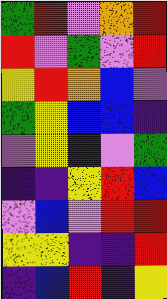[["green", "red", "violet", "orange", "red"], ["red", "violet", "green", "violet", "red"], ["yellow", "red", "orange", "blue", "violet"], ["green", "yellow", "blue", "blue", "indigo"], ["violet", "yellow", "indigo", "violet", "green"], ["indigo", "indigo", "yellow", "red", "blue"], ["violet", "blue", "violet", "red", "red"], ["yellow", "yellow", "indigo", "indigo", "red"], ["indigo", "blue", "red", "indigo", "yellow"]]